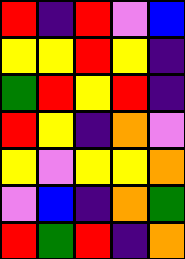[["red", "indigo", "red", "violet", "blue"], ["yellow", "yellow", "red", "yellow", "indigo"], ["green", "red", "yellow", "red", "indigo"], ["red", "yellow", "indigo", "orange", "violet"], ["yellow", "violet", "yellow", "yellow", "orange"], ["violet", "blue", "indigo", "orange", "green"], ["red", "green", "red", "indigo", "orange"]]